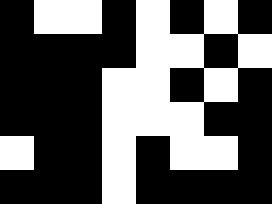[["black", "white", "white", "black", "white", "black", "white", "black"], ["black", "black", "black", "black", "white", "white", "black", "white"], ["black", "black", "black", "white", "white", "black", "white", "black"], ["black", "black", "black", "white", "white", "white", "black", "black"], ["white", "black", "black", "white", "black", "white", "white", "black"], ["black", "black", "black", "white", "black", "black", "black", "black"]]